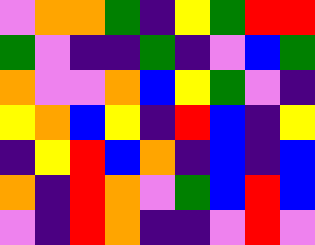[["violet", "orange", "orange", "green", "indigo", "yellow", "green", "red", "red"], ["green", "violet", "indigo", "indigo", "green", "indigo", "violet", "blue", "green"], ["orange", "violet", "violet", "orange", "blue", "yellow", "green", "violet", "indigo"], ["yellow", "orange", "blue", "yellow", "indigo", "red", "blue", "indigo", "yellow"], ["indigo", "yellow", "red", "blue", "orange", "indigo", "blue", "indigo", "blue"], ["orange", "indigo", "red", "orange", "violet", "green", "blue", "red", "blue"], ["violet", "indigo", "red", "orange", "indigo", "indigo", "violet", "red", "violet"]]